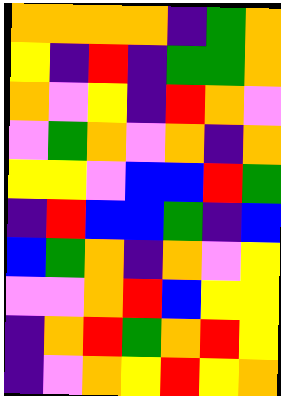[["orange", "orange", "orange", "orange", "indigo", "green", "orange"], ["yellow", "indigo", "red", "indigo", "green", "green", "orange"], ["orange", "violet", "yellow", "indigo", "red", "orange", "violet"], ["violet", "green", "orange", "violet", "orange", "indigo", "orange"], ["yellow", "yellow", "violet", "blue", "blue", "red", "green"], ["indigo", "red", "blue", "blue", "green", "indigo", "blue"], ["blue", "green", "orange", "indigo", "orange", "violet", "yellow"], ["violet", "violet", "orange", "red", "blue", "yellow", "yellow"], ["indigo", "orange", "red", "green", "orange", "red", "yellow"], ["indigo", "violet", "orange", "yellow", "red", "yellow", "orange"]]